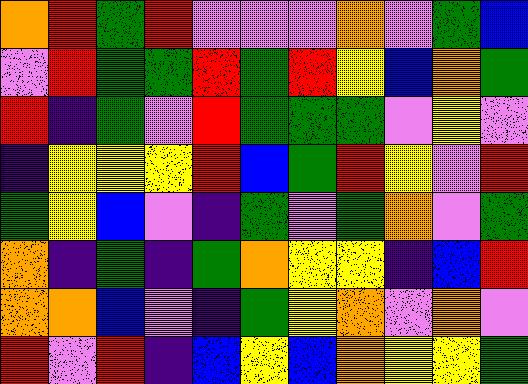[["orange", "red", "green", "red", "violet", "violet", "violet", "orange", "violet", "green", "blue"], ["violet", "red", "green", "green", "red", "green", "red", "yellow", "blue", "orange", "green"], ["red", "indigo", "green", "violet", "red", "green", "green", "green", "violet", "yellow", "violet"], ["indigo", "yellow", "yellow", "yellow", "red", "blue", "green", "red", "yellow", "violet", "red"], ["green", "yellow", "blue", "violet", "indigo", "green", "violet", "green", "orange", "violet", "green"], ["orange", "indigo", "green", "indigo", "green", "orange", "yellow", "yellow", "indigo", "blue", "red"], ["orange", "orange", "blue", "violet", "indigo", "green", "yellow", "orange", "violet", "orange", "violet"], ["red", "violet", "red", "indigo", "blue", "yellow", "blue", "orange", "yellow", "yellow", "green"]]